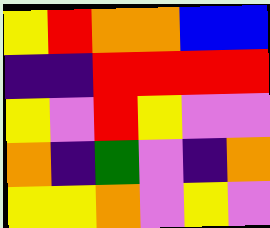[["yellow", "red", "orange", "orange", "blue", "blue"], ["indigo", "indigo", "red", "red", "red", "red"], ["yellow", "violet", "red", "yellow", "violet", "violet"], ["orange", "indigo", "green", "violet", "indigo", "orange"], ["yellow", "yellow", "orange", "violet", "yellow", "violet"]]